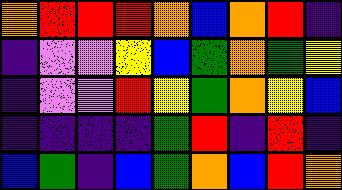[["orange", "red", "red", "red", "orange", "blue", "orange", "red", "indigo"], ["indigo", "violet", "violet", "yellow", "blue", "green", "orange", "green", "yellow"], ["indigo", "violet", "violet", "red", "yellow", "green", "orange", "yellow", "blue"], ["indigo", "indigo", "indigo", "indigo", "green", "red", "indigo", "red", "indigo"], ["blue", "green", "indigo", "blue", "green", "orange", "blue", "red", "orange"]]